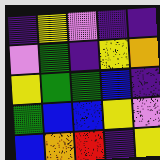[["indigo", "yellow", "violet", "indigo", "indigo"], ["violet", "green", "indigo", "yellow", "orange"], ["yellow", "green", "green", "blue", "indigo"], ["green", "blue", "blue", "yellow", "violet"], ["blue", "orange", "red", "indigo", "yellow"]]